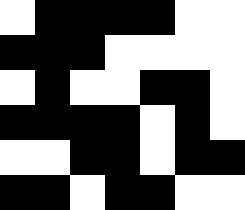[["white", "black", "black", "black", "black", "white", "white"], ["black", "black", "black", "white", "white", "white", "white"], ["white", "black", "white", "white", "black", "black", "white"], ["black", "black", "black", "black", "white", "black", "white"], ["white", "white", "black", "black", "white", "black", "black"], ["black", "black", "white", "black", "black", "white", "white"]]